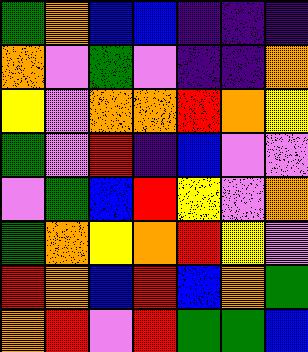[["green", "orange", "blue", "blue", "indigo", "indigo", "indigo"], ["orange", "violet", "green", "violet", "indigo", "indigo", "orange"], ["yellow", "violet", "orange", "orange", "red", "orange", "yellow"], ["green", "violet", "red", "indigo", "blue", "violet", "violet"], ["violet", "green", "blue", "red", "yellow", "violet", "orange"], ["green", "orange", "yellow", "orange", "red", "yellow", "violet"], ["red", "orange", "blue", "red", "blue", "orange", "green"], ["orange", "red", "violet", "red", "green", "green", "blue"]]